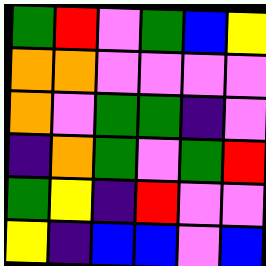[["green", "red", "violet", "green", "blue", "yellow"], ["orange", "orange", "violet", "violet", "violet", "violet"], ["orange", "violet", "green", "green", "indigo", "violet"], ["indigo", "orange", "green", "violet", "green", "red"], ["green", "yellow", "indigo", "red", "violet", "violet"], ["yellow", "indigo", "blue", "blue", "violet", "blue"]]